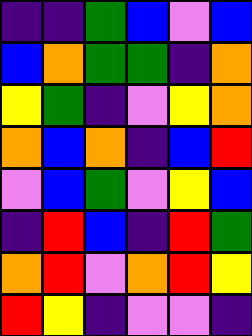[["indigo", "indigo", "green", "blue", "violet", "blue"], ["blue", "orange", "green", "green", "indigo", "orange"], ["yellow", "green", "indigo", "violet", "yellow", "orange"], ["orange", "blue", "orange", "indigo", "blue", "red"], ["violet", "blue", "green", "violet", "yellow", "blue"], ["indigo", "red", "blue", "indigo", "red", "green"], ["orange", "red", "violet", "orange", "red", "yellow"], ["red", "yellow", "indigo", "violet", "violet", "indigo"]]